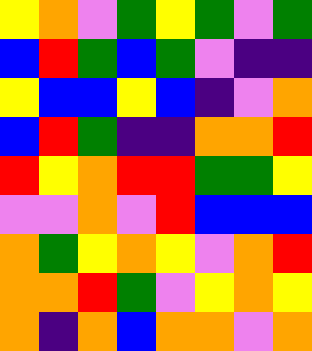[["yellow", "orange", "violet", "green", "yellow", "green", "violet", "green"], ["blue", "red", "green", "blue", "green", "violet", "indigo", "indigo"], ["yellow", "blue", "blue", "yellow", "blue", "indigo", "violet", "orange"], ["blue", "red", "green", "indigo", "indigo", "orange", "orange", "red"], ["red", "yellow", "orange", "red", "red", "green", "green", "yellow"], ["violet", "violet", "orange", "violet", "red", "blue", "blue", "blue"], ["orange", "green", "yellow", "orange", "yellow", "violet", "orange", "red"], ["orange", "orange", "red", "green", "violet", "yellow", "orange", "yellow"], ["orange", "indigo", "orange", "blue", "orange", "orange", "violet", "orange"]]